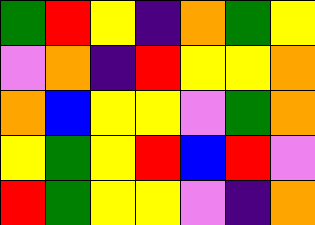[["green", "red", "yellow", "indigo", "orange", "green", "yellow"], ["violet", "orange", "indigo", "red", "yellow", "yellow", "orange"], ["orange", "blue", "yellow", "yellow", "violet", "green", "orange"], ["yellow", "green", "yellow", "red", "blue", "red", "violet"], ["red", "green", "yellow", "yellow", "violet", "indigo", "orange"]]